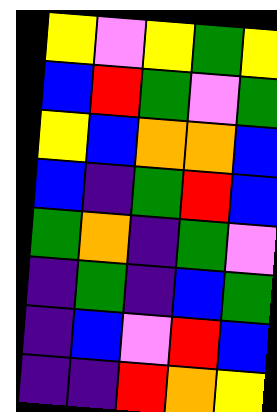[["yellow", "violet", "yellow", "green", "yellow"], ["blue", "red", "green", "violet", "green"], ["yellow", "blue", "orange", "orange", "blue"], ["blue", "indigo", "green", "red", "blue"], ["green", "orange", "indigo", "green", "violet"], ["indigo", "green", "indigo", "blue", "green"], ["indigo", "blue", "violet", "red", "blue"], ["indigo", "indigo", "red", "orange", "yellow"]]